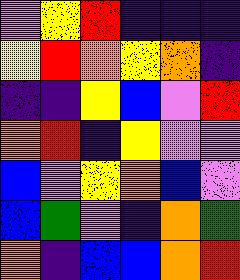[["violet", "yellow", "red", "indigo", "indigo", "indigo"], ["yellow", "red", "orange", "yellow", "orange", "indigo"], ["indigo", "indigo", "yellow", "blue", "violet", "red"], ["orange", "red", "indigo", "yellow", "violet", "violet"], ["blue", "violet", "yellow", "orange", "blue", "violet"], ["blue", "green", "violet", "indigo", "orange", "green"], ["orange", "indigo", "blue", "blue", "orange", "red"]]